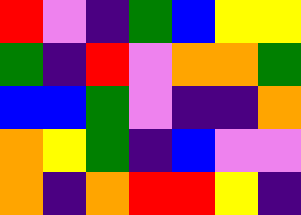[["red", "violet", "indigo", "green", "blue", "yellow", "yellow"], ["green", "indigo", "red", "violet", "orange", "orange", "green"], ["blue", "blue", "green", "violet", "indigo", "indigo", "orange"], ["orange", "yellow", "green", "indigo", "blue", "violet", "violet"], ["orange", "indigo", "orange", "red", "red", "yellow", "indigo"]]